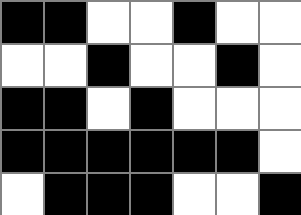[["black", "black", "white", "white", "black", "white", "white"], ["white", "white", "black", "white", "white", "black", "white"], ["black", "black", "white", "black", "white", "white", "white"], ["black", "black", "black", "black", "black", "black", "white"], ["white", "black", "black", "black", "white", "white", "black"]]